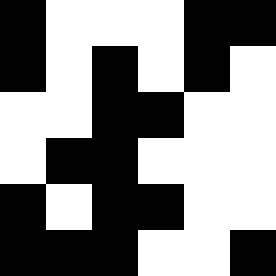[["black", "white", "white", "white", "black", "black"], ["black", "white", "black", "white", "black", "white"], ["white", "white", "black", "black", "white", "white"], ["white", "black", "black", "white", "white", "white"], ["black", "white", "black", "black", "white", "white"], ["black", "black", "black", "white", "white", "black"]]